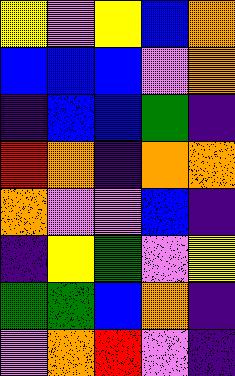[["yellow", "violet", "yellow", "blue", "orange"], ["blue", "blue", "blue", "violet", "orange"], ["indigo", "blue", "blue", "green", "indigo"], ["red", "orange", "indigo", "orange", "orange"], ["orange", "violet", "violet", "blue", "indigo"], ["indigo", "yellow", "green", "violet", "yellow"], ["green", "green", "blue", "orange", "indigo"], ["violet", "orange", "red", "violet", "indigo"]]